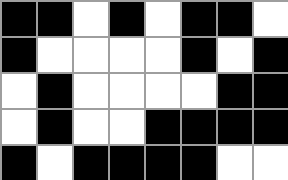[["black", "black", "white", "black", "white", "black", "black", "white"], ["black", "white", "white", "white", "white", "black", "white", "black"], ["white", "black", "white", "white", "white", "white", "black", "black"], ["white", "black", "white", "white", "black", "black", "black", "black"], ["black", "white", "black", "black", "black", "black", "white", "white"]]